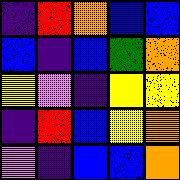[["indigo", "red", "orange", "blue", "blue"], ["blue", "indigo", "blue", "green", "orange"], ["yellow", "violet", "indigo", "yellow", "yellow"], ["indigo", "red", "blue", "yellow", "orange"], ["violet", "indigo", "blue", "blue", "orange"]]